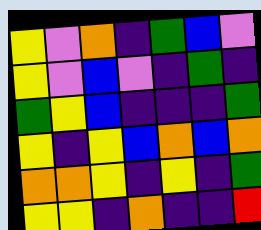[["yellow", "violet", "orange", "indigo", "green", "blue", "violet"], ["yellow", "violet", "blue", "violet", "indigo", "green", "indigo"], ["green", "yellow", "blue", "indigo", "indigo", "indigo", "green"], ["yellow", "indigo", "yellow", "blue", "orange", "blue", "orange"], ["orange", "orange", "yellow", "indigo", "yellow", "indigo", "green"], ["yellow", "yellow", "indigo", "orange", "indigo", "indigo", "red"]]